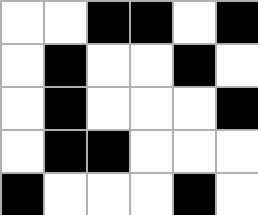[["white", "white", "black", "black", "white", "black"], ["white", "black", "white", "white", "black", "white"], ["white", "black", "white", "white", "white", "black"], ["white", "black", "black", "white", "white", "white"], ["black", "white", "white", "white", "black", "white"]]